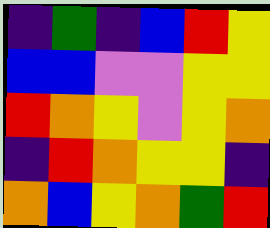[["indigo", "green", "indigo", "blue", "red", "yellow"], ["blue", "blue", "violet", "violet", "yellow", "yellow"], ["red", "orange", "yellow", "violet", "yellow", "orange"], ["indigo", "red", "orange", "yellow", "yellow", "indigo"], ["orange", "blue", "yellow", "orange", "green", "red"]]